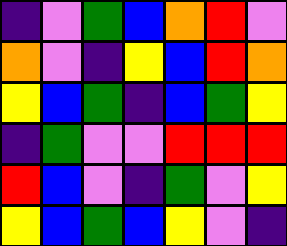[["indigo", "violet", "green", "blue", "orange", "red", "violet"], ["orange", "violet", "indigo", "yellow", "blue", "red", "orange"], ["yellow", "blue", "green", "indigo", "blue", "green", "yellow"], ["indigo", "green", "violet", "violet", "red", "red", "red"], ["red", "blue", "violet", "indigo", "green", "violet", "yellow"], ["yellow", "blue", "green", "blue", "yellow", "violet", "indigo"]]